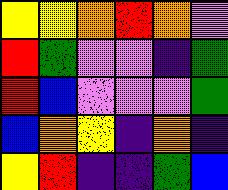[["yellow", "yellow", "orange", "red", "orange", "violet"], ["red", "green", "violet", "violet", "indigo", "green"], ["red", "blue", "violet", "violet", "violet", "green"], ["blue", "orange", "yellow", "indigo", "orange", "indigo"], ["yellow", "red", "indigo", "indigo", "green", "blue"]]